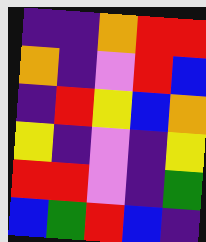[["indigo", "indigo", "orange", "red", "red"], ["orange", "indigo", "violet", "red", "blue"], ["indigo", "red", "yellow", "blue", "orange"], ["yellow", "indigo", "violet", "indigo", "yellow"], ["red", "red", "violet", "indigo", "green"], ["blue", "green", "red", "blue", "indigo"]]